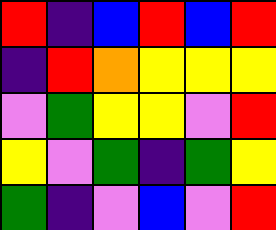[["red", "indigo", "blue", "red", "blue", "red"], ["indigo", "red", "orange", "yellow", "yellow", "yellow"], ["violet", "green", "yellow", "yellow", "violet", "red"], ["yellow", "violet", "green", "indigo", "green", "yellow"], ["green", "indigo", "violet", "blue", "violet", "red"]]